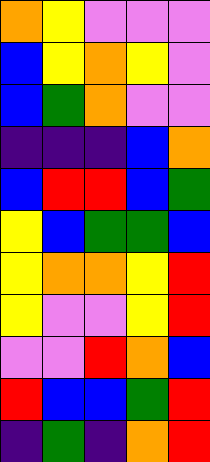[["orange", "yellow", "violet", "violet", "violet"], ["blue", "yellow", "orange", "yellow", "violet"], ["blue", "green", "orange", "violet", "violet"], ["indigo", "indigo", "indigo", "blue", "orange"], ["blue", "red", "red", "blue", "green"], ["yellow", "blue", "green", "green", "blue"], ["yellow", "orange", "orange", "yellow", "red"], ["yellow", "violet", "violet", "yellow", "red"], ["violet", "violet", "red", "orange", "blue"], ["red", "blue", "blue", "green", "red"], ["indigo", "green", "indigo", "orange", "red"]]